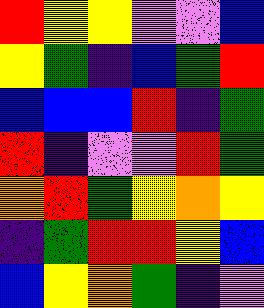[["red", "yellow", "yellow", "violet", "violet", "blue"], ["yellow", "green", "indigo", "blue", "green", "red"], ["blue", "blue", "blue", "red", "indigo", "green"], ["red", "indigo", "violet", "violet", "red", "green"], ["orange", "red", "green", "yellow", "orange", "yellow"], ["indigo", "green", "red", "red", "yellow", "blue"], ["blue", "yellow", "orange", "green", "indigo", "violet"]]